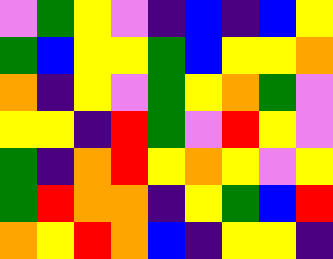[["violet", "green", "yellow", "violet", "indigo", "blue", "indigo", "blue", "yellow"], ["green", "blue", "yellow", "yellow", "green", "blue", "yellow", "yellow", "orange"], ["orange", "indigo", "yellow", "violet", "green", "yellow", "orange", "green", "violet"], ["yellow", "yellow", "indigo", "red", "green", "violet", "red", "yellow", "violet"], ["green", "indigo", "orange", "red", "yellow", "orange", "yellow", "violet", "yellow"], ["green", "red", "orange", "orange", "indigo", "yellow", "green", "blue", "red"], ["orange", "yellow", "red", "orange", "blue", "indigo", "yellow", "yellow", "indigo"]]